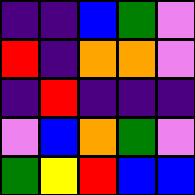[["indigo", "indigo", "blue", "green", "violet"], ["red", "indigo", "orange", "orange", "violet"], ["indigo", "red", "indigo", "indigo", "indigo"], ["violet", "blue", "orange", "green", "violet"], ["green", "yellow", "red", "blue", "blue"]]